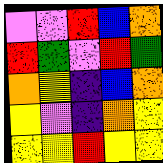[["violet", "violet", "red", "blue", "orange"], ["red", "green", "violet", "red", "green"], ["orange", "yellow", "indigo", "blue", "orange"], ["yellow", "violet", "indigo", "orange", "yellow"], ["yellow", "yellow", "red", "yellow", "yellow"]]